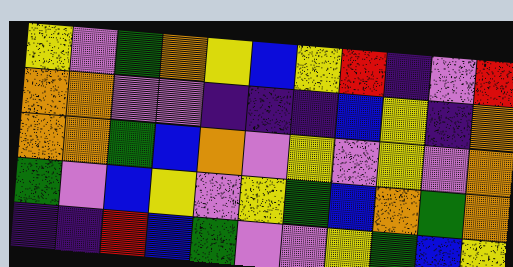[["yellow", "violet", "green", "orange", "yellow", "blue", "yellow", "red", "indigo", "violet", "red"], ["orange", "orange", "violet", "violet", "indigo", "indigo", "indigo", "blue", "yellow", "indigo", "orange"], ["orange", "orange", "green", "blue", "orange", "violet", "yellow", "violet", "yellow", "violet", "orange"], ["green", "violet", "blue", "yellow", "violet", "yellow", "green", "blue", "orange", "green", "orange"], ["indigo", "indigo", "red", "blue", "green", "violet", "violet", "yellow", "green", "blue", "yellow"]]